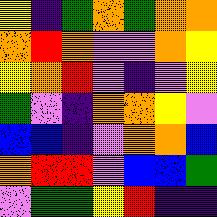[["yellow", "indigo", "green", "orange", "green", "orange", "orange"], ["orange", "red", "orange", "violet", "violet", "orange", "yellow"], ["yellow", "orange", "red", "violet", "indigo", "violet", "yellow"], ["green", "violet", "indigo", "orange", "orange", "yellow", "violet"], ["blue", "blue", "indigo", "violet", "orange", "orange", "blue"], ["orange", "red", "red", "violet", "blue", "blue", "green"], ["violet", "green", "green", "yellow", "red", "indigo", "indigo"]]